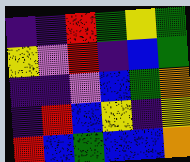[["indigo", "indigo", "red", "green", "yellow", "green"], ["yellow", "violet", "red", "indigo", "blue", "green"], ["indigo", "indigo", "violet", "blue", "green", "orange"], ["indigo", "red", "blue", "yellow", "indigo", "yellow"], ["red", "blue", "green", "blue", "blue", "orange"]]